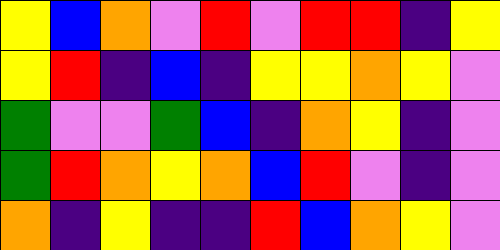[["yellow", "blue", "orange", "violet", "red", "violet", "red", "red", "indigo", "yellow"], ["yellow", "red", "indigo", "blue", "indigo", "yellow", "yellow", "orange", "yellow", "violet"], ["green", "violet", "violet", "green", "blue", "indigo", "orange", "yellow", "indigo", "violet"], ["green", "red", "orange", "yellow", "orange", "blue", "red", "violet", "indigo", "violet"], ["orange", "indigo", "yellow", "indigo", "indigo", "red", "blue", "orange", "yellow", "violet"]]